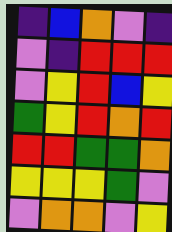[["indigo", "blue", "orange", "violet", "indigo"], ["violet", "indigo", "red", "red", "red"], ["violet", "yellow", "red", "blue", "yellow"], ["green", "yellow", "red", "orange", "red"], ["red", "red", "green", "green", "orange"], ["yellow", "yellow", "yellow", "green", "violet"], ["violet", "orange", "orange", "violet", "yellow"]]